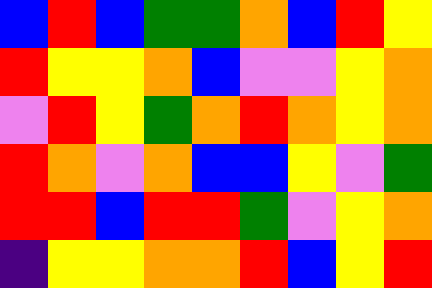[["blue", "red", "blue", "green", "green", "orange", "blue", "red", "yellow"], ["red", "yellow", "yellow", "orange", "blue", "violet", "violet", "yellow", "orange"], ["violet", "red", "yellow", "green", "orange", "red", "orange", "yellow", "orange"], ["red", "orange", "violet", "orange", "blue", "blue", "yellow", "violet", "green"], ["red", "red", "blue", "red", "red", "green", "violet", "yellow", "orange"], ["indigo", "yellow", "yellow", "orange", "orange", "red", "blue", "yellow", "red"]]